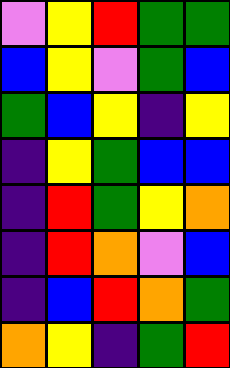[["violet", "yellow", "red", "green", "green"], ["blue", "yellow", "violet", "green", "blue"], ["green", "blue", "yellow", "indigo", "yellow"], ["indigo", "yellow", "green", "blue", "blue"], ["indigo", "red", "green", "yellow", "orange"], ["indigo", "red", "orange", "violet", "blue"], ["indigo", "blue", "red", "orange", "green"], ["orange", "yellow", "indigo", "green", "red"]]